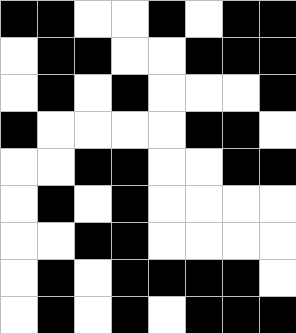[["black", "black", "white", "white", "black", "white", "black", "black"], ["white", "black", "black", "white", "white", "black", "black", "black"], ["white", "black", "white", "black", "white", "white", "white", "black"], ["black", "white", "white", "white", "white", "black", "black", "white"], ["white", "white", "black", "black", "white", "white", "black", "black"], ["white", "black", "white", "black", "white", "white", "white", "white"], ["white", "white", "black", "black", "white", "white", "white", "white"], ["white", "black", "white", "black", "black", "black", "black", "white"], ["white", "black", "white", "black", "white", "black", "black", "black"]]